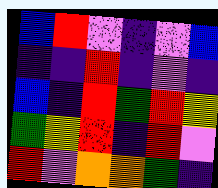[["blue", "red", "violet", "indigo", "violet", "blue"], ["indigo", "indigo", "red", "indigo", "violet", "indigo"], ["blue", "indigo", "red", "green", "red", "yellow"], ["green", "yellow", "red", "indigo", "red", "violet"], ["red", "violet", "orange", "orange", "green", "indigo"]]